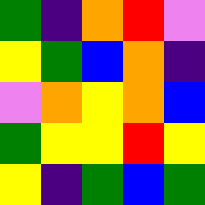[["green", "indigo", "orange", "red", "violet"], ["yellow", "green", "blue", "orange", "indigo"], ["violet", "orange", "yellow", "orange", "blue"], ["green", "yellow", "yellow", "red", "yellow"], ["yellow", "indigo", "green", "blue", "green"]]